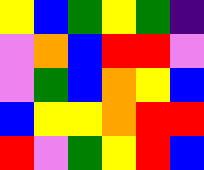[["yellow", "blue", "green", "yellow", "green", "indigo"], ["violet", "orange", "blue", "red", "red", "violet"], ["violet", "green", "blue", "orange", "yellow", "blue"], ["blue", "yellow", "yellow", "orange", "red", "red"], ["red", "violet", "green", "yellow", "red", "blue"]]